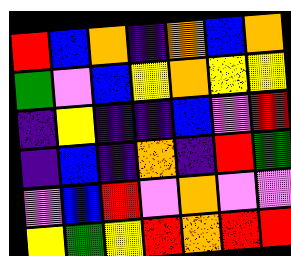[["red", "blue", "orange", "indigo", "orange", "blue", "orange"], ["green", "violet", "blue", "yellow", "orange", "yellow", "yellow"], ["indigo", "yellow", "indigo", "indigo", "blue", "violet", "red"], ["indigo", "blue", "indigo", "orange", "indigo", "red", "green"], ["violet", "blue", "red", "violet", "orange", "violet", "violet"], ["yellow", "green", "yellow", "red", "orange", "red", "red"]]